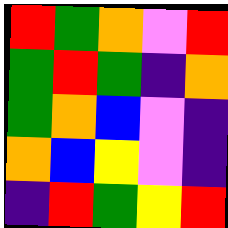[["red", "green", "orange", "violet", "red"], ["green", "red", "green", "indigo", "orange"], ["green", "orange", "blue", "violet", "indigo"], ["orange", "blue", "yellow", "violet", "indigo"], ["indigo", "red", "green", "yellow", "red"]]